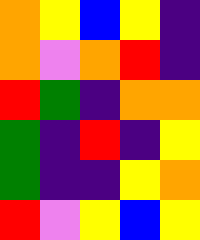[["orange", "yellow", "blue", "yellow", "indigo"], ["orange", "violet", "orange", "red", "indigo"], ["red", "green", "indigo", "orange", "orange"], ["green", "indigo", "red", "indigo", "yellow"], ["green", "indigo", "indigo", "yellow", "orange"], ["red", "violet", "yellow", "blue", "yellow"]]